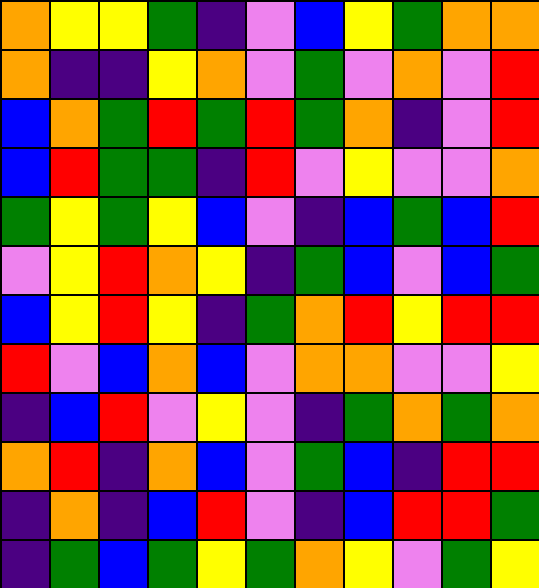[["orange", "yellow", "yellow", "green", "indigo", "violet", "blue", "yellow", "green", "orange", "orange"], ["orange", "indigo", "indigo", "yellow", "orange", "violet", "green", "violet", "orange", "violet", "red"], ["blue", "orange", "green", "red", "green", "red", "green", "orange", "indigo", "violet", "red"], ["blue", "red", "green", "green", "indigo", "red", "violet", "yellow", "violet", "violet", "orange"], ["green", "yellow", "green", "yellow", "blue", "violet", "indigo", "blue", "green", "blue", "red"], ["violet", "yellow", "red", "orange", "yellow", "indigo", "green", "blue", "violet", "blue", "green"], ["blue", "yellow", "red", "yellow", "indigo", "green", "orange", "red", "yellow", "red", "red"], ["red", "violet", "blue", "orange", "blue", "violet", "orange", "orange", "violet", "violet", "yellow"], ["indigo", "blue", "red", "violet", "yellow", "violet", "indigo", "green", "orange", "green", "orange"], ["orange", "red", "indigo", "orange", "blue", "violet", "green", "blue", "indigo", "red", "red"], ["indigo", "orange", "indigo", "blue", "red", "violet", "indigo", "blue", "red", "red", "green"], ["indigo", "green", "blue", "green", "yellow", "green", "orange", "yellow", "violet", "green", "yellow"]]